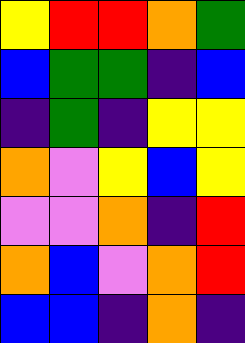[["yellow", "red", "red", "orange", "green"], ["blue", "green", "green", "indigo", "blue"], ["indigo", "green", "indigo", "yellow", "yellow"], ["orange", "violet", "yellow", "blue", "yellow"], ["violet", "violet", "orange", "indigo", "red"], ["orange", "blue", "violet", "orange", "red"], ["blue", "blue", "indigo", "orange", "indigo"]]